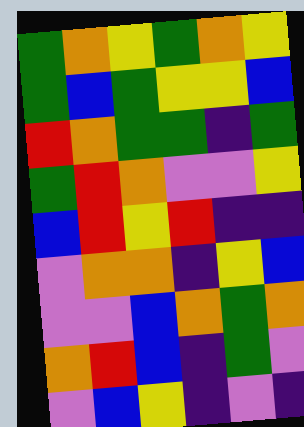[["green", "orange", "yellow", "green", "orange", "yellow"], ["green", "blue", "green", "yellow", "yellow", "blue"], ["red", "orange", "green", "green", "indigo", "green"], ["green", "red", "orange", "violet", "violet", "yellow"], ["blue", "red", "yellow", "red", "indigo", "indigo"], ["violet", "orange", "orange", "indigo", "yellow", "blue"], ["violet", "violet", "blue", "orange", "green", "orange"], ["orange", "red", "blue", "indigo", "green", "violet"], ["violet", "blue", "yellow", "indigo", "violet", "indigo"]]